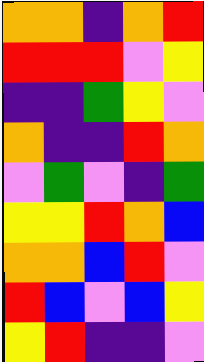[["orange", "orange", "indigo", "orange", "red"], ["red", "red", "red", "violet", "yellow"], ["indigo", "indigo", "green", "yellow", "violet"], ["orange", "indigo", "indigo", "red", "orange"], ["violet", "green", "violet", "indigo", "green"], ["yellow", "yellow", "red", "orange", "blue"], ["orange", "orange", "blue", "red", "violet"], ["red", "blue", "violet", "blue", "yellow"], ["yellow", "red", "indigo", "indigo", "violet"]]